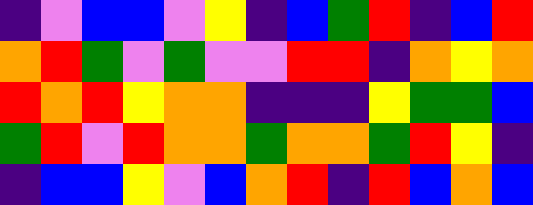[["indigo", "violet", "blue", "blue", "violet", "yellow", "indigo", "blue", "green", "red", "indigo", "blue", "red"], ["orange", "red", "green", "violet", "green", "violet", "violet", "red", "red", "indigo", "orange", "yellow", "orange"], ["red", "orange", "red", "yellow", "orange", "orange", "indigo", "indigo", "indigo", "yellow", "green", "green", "blue"], ["green", "red", "violet", "red", "orange", "orange", "green", "orange", "orange", "green", "red", "yellow", "indigo"], ["indigo", "blue", "blue", "yellow", "violet", "blue", "orange", "red", "indigo", "red", "blue", "orange", "blue"]]